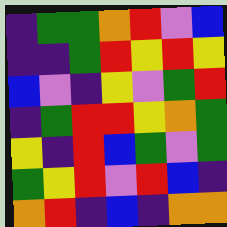[["indigo", "green", "green", "orange", "red", "violet", "blue"], ["indigo", "indigo", "green", "red", "yellow", "red", "yellow"], ["blue", "violet", "indigo", "yellow", "violet", "green", "red"], ["indigo", "green", "red", "red", "yellow", "orange", "green"], ["yellow", "indigo", "red", "blue", "green", "violet", "green"], ["green", "yellow", "red", "violet", "red", "blue", "indigo"], ["orange", "red", "indigo", "blue", "indigo", "orange", "orange"]]